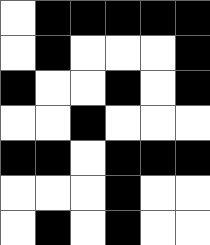[["white", "black", "black", "black", "black", "black"], ["white", "black", "white", "white", "white", "black"], ["black", "white", "white", "black", "white", "black"], ["white", "white", "black", "white", "white", "white"], ["black", "black", "white", "black", "black", "black"], ["white", "white", "white", "black", "white", "white"], ["white", "black", "white", "black", "white", "white"]]